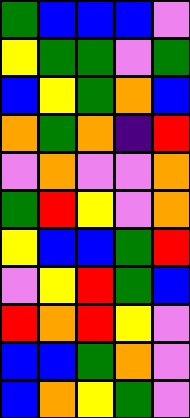[["green", "blue", "blue", "blue", "violet"], ["yellow", "green", "green", "violet", "green"], ["blue", "yellow", "green", "orange", "blue"], ["orange", "green", "orange", "indigo", "red"], ["violet", "orange", "violet", "violet", "orange"], ["green", "red", "yellow", "violet", "orange"], ["yellow", "blue", "blue", "green", "red"], ["violet", "yellow", "red", "green", "blue"], ["red", "orange", "red", "yellow", "violet"], ["blue", "blue", "green", "orange", "violet"], ["blue", "orange", "yellow", "green", "violet"]]